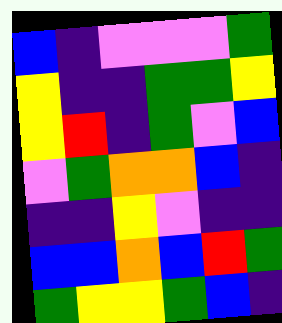[["blue", "indigo", "violet", "violet", "violet", "green"], ["yellow", "indigo", "indigo", "green", "green", "yellow"], ["yellow", "red", "indigo", "green", "violet", "blue"], ["violet", "green", "orange", "orange", "blue", "indigo"], ["indigo", "indigo", "yellow", "violet", "indigo", "indigo"], ["blue", "blue", "orange", "blue", "red", "green"], ["green", "yellow", "yellow", "green", "blue", "indigo"]]